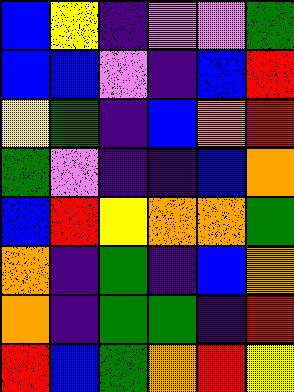[["blue", "yellow", "indigo", "violet", "violet", "green"], ["blue", "blue", "violet", "indigo", "blue", "red"], ["yellow", "green", "indigo", "blue", "orange", "red"], ["green", "violet", "indigo", "indigo", "blue", "orange"], ["blue", "red", "yellow", "orange", "orange", "green"], ["orange", "indigo", "green", "indigo", "blue", "orange"], ["orange", "indigo", "green", "green", "indigo", "red"], ["red", "blue", "green", "orange", "red", "yellow"]]